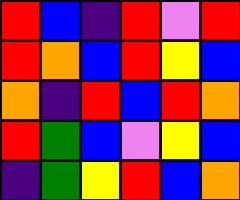[["red", "blue", "indigo", "red", "violet", "red"], ["red", "orange", "blue", "red", "yellow", "blue"], ["orange", "indigo", "red", "blue", "red", "orange"], ["red", "green", "blue", "violet", "yellow", "blue"], ["indigo", "green", "yellow", "red", "blue", "orange"]]